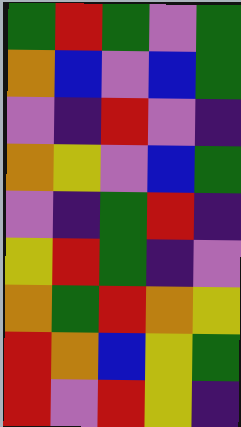[["green", "red", "green", "violet", "green"], ["orange", "blue", "violet", "blue", "green"], ["violet", "indigo", "red", "violet", "indigo"], ["orange", "yellow", "violet", "blue", "green"], ["violet", "indigo", "green", "red", "indigo"], ["yellow", "red", "green", "indigo", "violet"], ["orange", "green", "red", "orange", "yellow"], ["red", "orange", "blue", "yellow", "green"], ["red", "violet", "red", "yellow", "indigo"]]